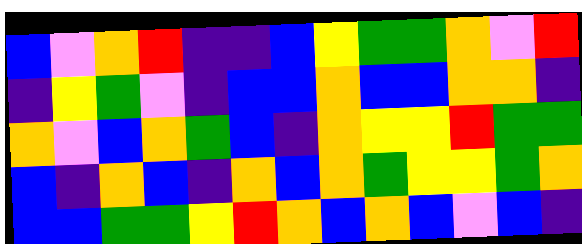[["blue", "violet", "orange", "red", "indigo", "indigo", "blue", "yellow", "green", "green", "orange", "violet", "red"], ["indigo", "yellow", "green", "violet", "indigo", "blue", "blue", "orange", "blue", "blue", "orange", "orange", "indigo"], ["orange", "violet", "blue", "orange", "green", "blue", "indigo", "orange", "yellow", "yellow", "red", "green", "green"], ["blue", "indigo", "orange", "blue", "indigo", "orange", "blue", "orange", "green", "yellow", "yellow", "green", "orange"], ["blue", "blue", "green", "green", "yellow", "red", "orange", "blue", "orange", "blue", "violet", "blue", "indigo"]]